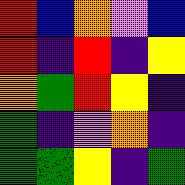[["red", "blue", "orange", "violet", "blue"], ["red", "indigo", "red", "indigo", "yellow"], ["orange", "green", "red", "yellow", "indigo"], ["green", "indigo", "violet", "orange", "indigo"], ["green", "green", "yellow", "indigo", "green"]]